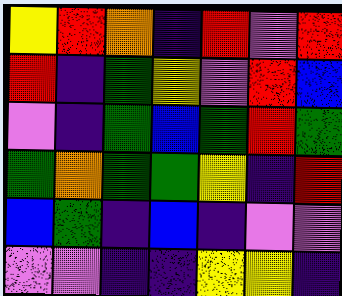[["yellow", "red", "orange", "indigo", "red", "violet", "red"], ["red", "indigo", "green", "yellow", "violet", "red", "blue"], ["violet", "indigo", "green", "blue", "green", "red", "green"], ["green", "orange", "green", "green", "yellow", "indigo", "red"], ["blue", "green", "indigo", "blue", "indigo", "violet", "violet"], ["violet", "violet", "indigo", "indigo", "yellow", "yellow", "indigo"]]